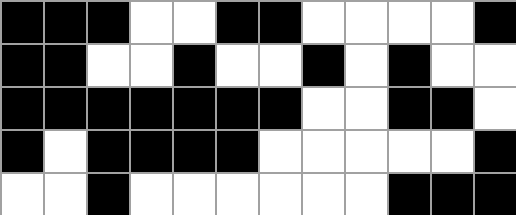[["black", "black", "black", "white", "white", "black", "black", "white", "white", "white", "white", "black"], ["black", "black", "white", "white", "black", "white", "white", "black", "white", "black", "white", "white"], ["black", "black", "black", "black", "black", "black", "black", "white", "white", "black", "black", "white"], ["black", "white", "black", "black", "black", "black", "white", "white", "white", "white", "white", "black"], ["white", "white", "black", "white", "white", "white", "white", "white", "white", "black", "black", "black"]]